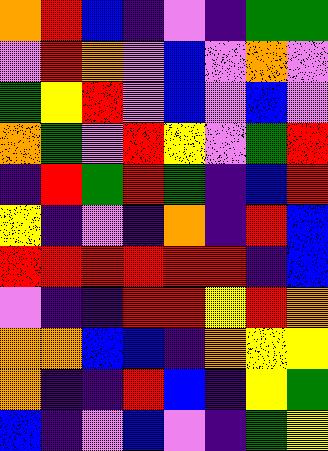[["orange", "red", "blue", "indigo", "violet", "indigo", "green", "green"], ["violet", "red", "orange", "violet", "blue", "violet", "orange", "violet"], ["green", "yellow", "red", "violet", "blue", "violet", "blue", "violet"], ["orange", "green", "violet", "red", "yellow", "violet", "green", "red"], ["indigo", "red", "green", "red", "green", "indigo", "blue", "red"], ["yellow", "indigo", "violet", "indigo", "orange", "indigo", "red", "blue"], ["red", "red", "red", "red", "red", "red", "indigo", "blue"], ["violet", "indigo", "indigo", "red", "red", "yellow", "red", "orange"], ["orange", "orange", "blue", "blue", "indigo", "orange", "yellow", "yellow"], ["orange", "indigo", "indigo", "red", "blue", "indigo", "yellow", "green"], ["blue", "indigo", "violet", "blue", "violet", "indigo", "green", "yellow"]]